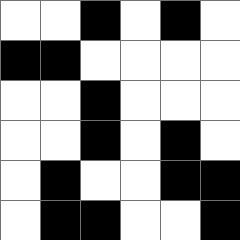[["white", "white", "black", "white", "black", "white"], ["black", "black", "white", "white", "white", "white"], ["white", "white", "black", "white", "white", "white"], ["white", "white", "black", "white", "black", "white"], ["white", "black", "white", "white", "black", "black"], ["white", "black", "black", "white", "white", "black"]]